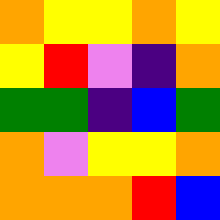[["orange", "yellow", "yellow", "orange", "yellow"], ["yellow", "red", "violet", "indigo", "orange"], ["green", "green", "indigo", "blue", "green"], ["orange", "violet", "yellow", "yellow", "orange"], ["orange", "orange", "orange", "red", "blue"]]